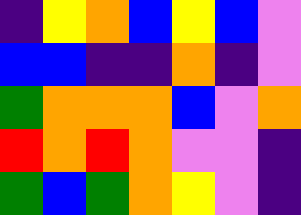[["indigo", "yellow", "orange", "blue", "yellow", "blue", "violet"], ["blue", "blue", "indigo", "indigo", "orange", "indigo", "violet"], ["green", "orange", "orange", "orange", "blue", "violet", "orange"], ["red", "orange", "red", "orange", "violet", "violet", "indigo"], ["green", "blue", "green", "orange", "yellow", "violet", "indigo"]]